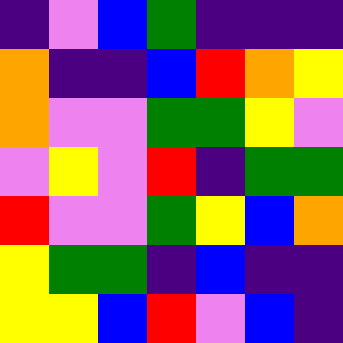[["indigo", "violet", "blue", "green", "indigo", "indigo", "indigo"], ["orange", "indigo", "indigo", "blue", "red", "orange", "yellow"], ["orange", "violet", "violet", "green", "green", "yellow", "violet"], ["violet", "yellow", "violet", "red", "indigo", "green", "green"], ["red", "violet", "violet", "green", "yellow", "blue", "orange"], ["yellow", "green", "green", "indigo", "blue", "indigo", "indigo"], ["yellow", "yellow", "blue", "red", "violet", "blue", "indigo"]]